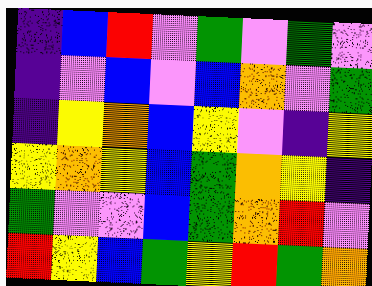[["indigo", "blue", "red", "violet", "green", "violet", "green", "violet"], ["indigo", "violet", "blue", "violet", "blue", "orange", "violet", "green"], ["indigo", "yellow", "orange", "blue", "yellow", "violet", "indigo", "yellow"], ["yellow", "orange", "yellow", "blue", "green", "orange", "yellow", "indigo"], ["green", "violet", "violet", "blue", "green", "orange", "red", "violet"], ["red", "yellow", "blue", "green", "yellow", "red", "green", "orange"]]